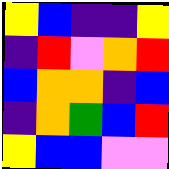[["yellow", "blue", "indigo", "indigo", "yellow"], ["indigo", "red", "violet", "orange", "red"], ["blue", "orange", "orange", "indigo", "blue"], ["indigo", "orange", "green", "blue", "red"], ["yellow", "blue", "blue", "violet", "violet"]]